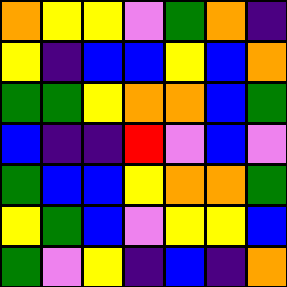[["orange", "yellow", "yellow", "violet", "green", "orange", "indigo"], ["yellow", "indigo", "blue", "blue", "yellow", "blue", "orange"], ["green", "green", "yellow", "orange", "orange", "blue", "green"], ["blue", "indigo", "indigo", "red", "violet", "blue", "violet"], ["green", "blue", "blue", "yellow", "orange", "orange", "green"], ["yellow", "green", "blue", "violet", "yellow", "yellow", "blue"], ["green", "violet", "yellow", "indigo", "blue", "indigo", "orange"]]